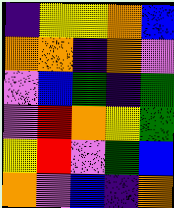[["indigo", "yellow", "yellow", "orange", "blue"], ["orange", "orange", "indigo", "orange", "violet"], ["violet", "blue", "green", "indigo", "green"], ["violet", "red", "orange", "yellow", "green"], ["yellow", "red", "violet", "green", "blue"], ["orange", "violet", "blue", "indigo", "orange"]]